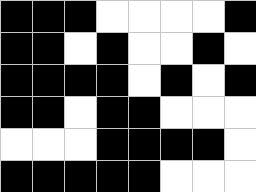[["black", "black", "black", "white", "white", "white", "white", "black"], ["black", "black", "white", "black", "white", "white", "black", "white"], ["black", "black", "black", "black", "white", "black", "white", "black"], ["black", "black", "white", "black", "black", "white", "white", "white"], ["white", "white", "white", "black", "black", "black", "black", "white"], ["black", "black", "black", "black", "black", "white", "white", "white"]]